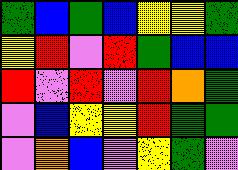[["green", "blue", "green", "blue", "yellow", "yellow", "green"], ["yellow", "red", "violet", "red", "green", "blue", "blue"], ["red", "violet", "red", "violet", "red", "orange", "green"], ["violet", "blue", "yellow", "yellow", "red", "green", "green"], ["violet", "orange", "blue", "violet", "yellow", "green", "violet"]]